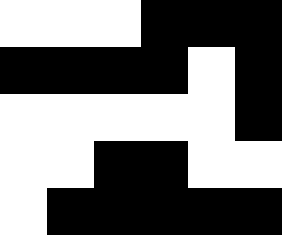[["white", "white", "white", "black", "black", "black"], ["black", "black", "black", "black", "white", "black"], ["white", "white", "white", "white", "white", "black"], ["white", "white", "black", "black", "white", "white"], ["white", "black", "black", "black", "black", "black"]]